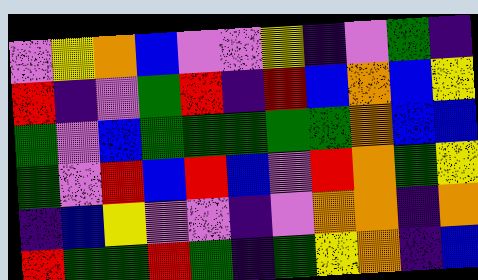[["violet", "yellow", "orange", "blue", "violet", "violet", "yellow", "indigo", "violet", "green", "indigo"], ["red", "indigo", "violet", "green", "red", "indigo", "red", "blue", "orange", "blue", "yellow"], ["green", "violet", "blue", "green", "green", "green", "green", "green", "orange", "blue", "blue"], ["green", "violet", "red", "blue", "red", "blue", "violet", "red", "orange", "green", "yellow"], ["indigo", "blue", "yellow", "violet", "violet", "indigo", "violet", "orange", "orange", "indigo", "orange"], ["red", "green", "green", "red", "green", "indigo", "green", "yellow", "orange", "indigo", "blue"]]